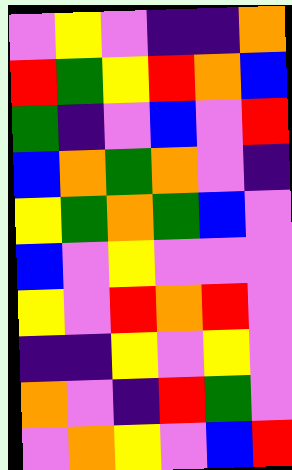[["violet", "yellow", "violet", "indigo", "indigo", "orange"], ["red", "green", "yellow", "red", "orange", "blue"], ["green", "indigo", "violet", "blue", "violet", "red"], ["blue", "orange", "green", "orange", "violet", "indigo"], ["yellow", "green", "orange", "green", "blue", "violet"], ["blue", "violet", "yellow", "violet", "violet", "violet"], ["yellow", "violet", "red", "orange", "red", "violet"], ["indigo", "indigo", "yellow", "violet", "yellow", "violet"], ["orange", "violet", "indigo", "red", "green", "violet"], ["violet", "orange", "yellow", "violet", "blue", "red"]]